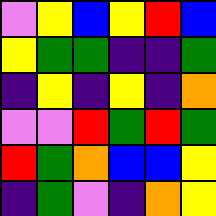[["violet", "yellow", "blue", "yellow", "red", "blue"], ["yellow", "green", "green", "indigo", "indigo", "green"], ["indigo", "yellow", "indigo", "yellow", "indigo", "orange"], ["violet", "violet", "red", "green", "red", "green"], ["red", "green", "orange", "blue", "blue", "yellow"], ["indigo", "green", "violet", "indigo", "orange", "yellow"]]